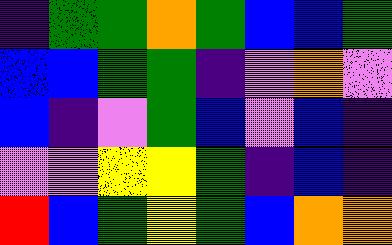[["indigo", "green", "green", "orange", "green", "blue", "blue", "green"], ["blue", "blue", "green", "green", "indigo", "violet", "orange", "violet"], ["blue", "indigo", "violet", "green", "blue", "violet", "blue", "indigo"], ["violet", "violet", "yellow", "yellow", "green", "indigo", "blue", "indigo"], ["red", "blue", "green", "yellow", "green", "blue", "orange", "orange"]]